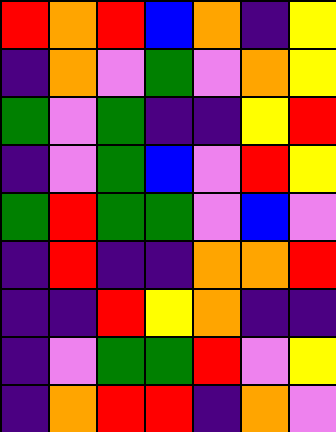[["red", "orange", "red", "blue", "orange", "indigo", "yellow"], ["indigo", "orange", "violet", "green", "violet", "orange", "yellow"], ["green", "violet", "green", "indigo", "indigo", "yellow", "red"], ["indigo", "violet", "green", "blue", "violet", "red", "yellow"], ["green", "red", "green", "green", "violet", "blue", "violet"], ["indigo", "red", "indigo", "indigo", "orange", "orange", "red"], ["indigo", "indigo", "red", "yellow", "orange", "indigo", "indigo"], ["indigo", "violet", "green", "green", "red", "violet", "yellow"], ["indigo", "orange", "red", "red", "indigo", "orange", "violet"]]